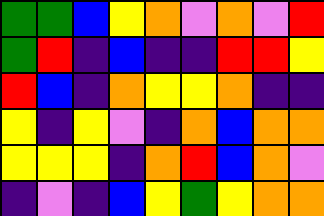[["green", "green", "blue", "yellow", "orange", "violet", "orange", "violet", "red"], ["green", "red", "indigo", "blue", "indigo", "indigo", "red", "red", "yellow"], ["red", "blue", "indigo", "orange", "yellow", "yellow", "orange", "indigo", "indigo"], ["yellow", "indigo", "yellow", "violet", "indigo", "orange", "blue", "orange", "orange"], ["yellow", "yellow", "yellow", "indigo", "orange", "red", "blue", "orange", "violet"], ["indigo", "violet", "indigo", "blue", "yellow", "green", "yellow", "orange", "orange"]]